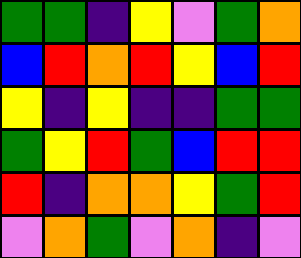[["green", "green", "indigo", "yellow", "violet", "green", "orange"], ["blue", "red", "orange", "red", "yellow", "blue", "red"], ["yellow", "indigo", "yellow", "indigo", "indigo", "green", "green"], ["green", "yellow", "red", "green", "blue", "red", "red"], ["red", "indigo", "orange", "orange", "yellow", "green", "red"], ["violet", "orange", "green", "violet", "orange", "indigo", "violet"]]